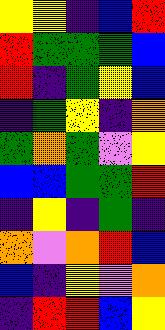[["yellow", "yellow", "indigo", "blue", "red"], ["red", "green", "green", "green", "blue"], ["red", "indigo", "green", "yellow", "blue"], ["indigo", "green", "yellow", "indigo", "orange"], ["green", "orange", "green", "violet", "yellow"], ["blue", "blue", "green", "green", "red"], ["indigo", "yellow", "indigo", "green", "indigo"], ["orange", "violet", "orange", "red", "blue"], ["blue", "indigo", "yellow", "violet", "orange"], ["indigo", "red", "red", "blue", "yellow"]]